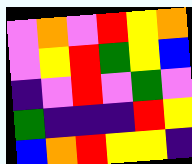[["violet", "orange", "violet", "red", "yellow", "orange"], ["violet", "yellow", "red", "green", "yellow", "blue"], ["indigo", "violet", "red", "violet", "green", "violet"], ["green", "indigo", "indigo", "indigo", "red", "yellow"], ["blue", "orange", "red", "yellow", "yellow", "indigo"]]